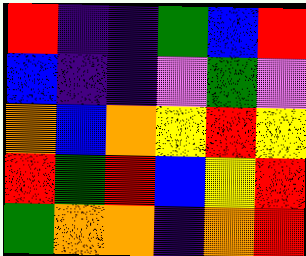[["red", "indigo", "indigo", "green", "blue", "red"], ["blue", "indigo", "indigo", "violet", "green", "violet"], ["orange", "blue", "orange", "yellow", "red", "yellow"], ["red", "green", "red", "blue", "yellow", "red"], ["green", "orange", "orange", "indigo", "orange", "red"]]